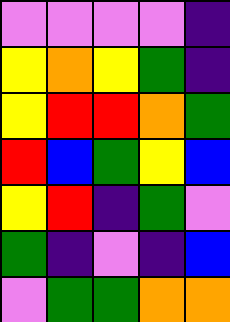[["violet", "violet", "violet", "violet", "indigo"], ["yellow", "orange", "yellow", "green", "indigo"], ["yellow", "red", "red", "orange", "green"], ["red", "blue", "green", "yellow", "blue"], ["yellow", "red", "indigo", "green", "violet"], ["green", "indigo", "violet", "indigo", "blue"], ["violet", "green", "green", "orange", "orange"]]